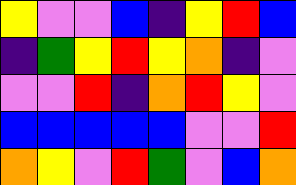[["yellow", "violet", "violet", "blue", "indigo", "yellow", "red", "blue"], ["indigo", "green", "yellow", "red", "yellow", "orange", "indigo", "violet"], ["violet", "violet", "red", "indigo", "orange", "red", "yellow", "violet"], ["blue", "blue", "blue", "blue", "blue", "violet", "violet", "red"], ["orange", "yellow", "violet", "red", "green", "violet", "blue", "orange"]]